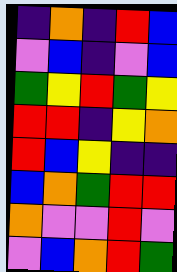[["indigo", "orange", "indigo", "red", "blue"], ["violet", "blue", "indigo", "violet", "blue"], ["green", "yellow", "red", "green", "yellow"], ["red", "red", "indigo", "yellow", "orange"], ["red", "blue", "yellow", "indigo", "indigo"], ["blue", "orange", "green", "red", "red"], ["orange", "violet", "violet", "red", "violet"], ["violet", "blue", "orange", "red", "green"]]